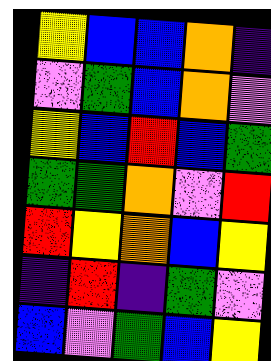[["yellow", "blue", "blue", "orange", "indigo"], ["violet", "green", "blue", "orange", "violet"], ["yellow", "blue", "red", "blue", "green"], ["green", "green", "orange", "violet", "red"], ["red", "yellow", "orange", "blue", "yellow"], ["indigo", "red", "indigo", "green", "violet"], ["blue", "violet", "green", "blue", "yellow"]]